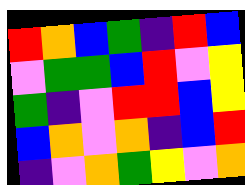[["red", "orange", "blue", "green", "indigo", "red", "blue"], ["violet", "green", "green", "blue", "red", "violet", "yellow"], ["green", "indigo", "violet", "red", "red", "blue", "yellow"], ["blue", "orange", "violet", "orange", "indigo", "blue", "red"], ["indigo", "violet", "orange", "green", "yellow", "violet", "orange"]]